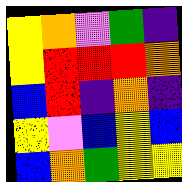[["yellow", "orange", "violet", "green", "indigo"], ["yellow", "red", "red", "red", "orange"], ["blue", "red", "indigo", "orange", "indigo"], ["yellow", "violet", "blue", "yellow", "blue"], ["blue", "orange", "green", "yellow", "yellow"]]